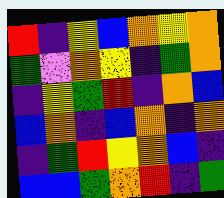[["red", "indigo", "yellow", "blue", "orange", "yellow", "orange"], ["green", "violet", "orange", "yellow", "indigo", "green", "orange"], ["indigo", "yellow", "green", "red", "indigo", "orange", "blue"], ["blue", "orange", "indigo", "blue", "orange", "indigo", "orange"], ["indigo", "green", "red", "yellow", "orange", "blue", "indigo"], ["blue", "blue", "green", "orange", "red", "indigo", "green"]]